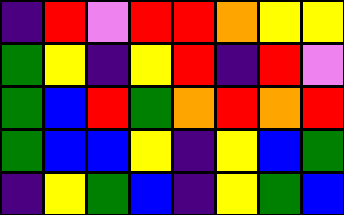[["indigo", "red", "violet", "red", "red", "orange", "yellow", "yellow"], ["green", "yellow", "indigo", "yellow", "red", "indigo", "red", "violet"], ["green", "blue", "red", "green", "orange", "red", "orange", "red"], ["green", "blue", "blue", "yellow", "indigo", "yellow", "blue", "green"], ["indigo", "yellow", "green", "blue", "indigo", "yellow", "green", "blue"]]